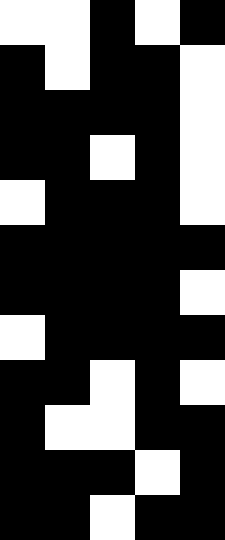[["white", "white", "black", "white", "black"], ["black", "white", "black", "black", "white"], ["black", "black", "black", "black", "white"], ["black", "black", "white", "black", "white"], ["white", "black", "black", "black", "white"], ["black", "black", "black", "black", "black"], ["black", "black", "black", "black", "white"], ["white", "black", "black", "black", "black"], ["black", "black", "white", "black", "white"], ["black", "white", "white", "black", "black"], ["black", "black", "black", "white", "black"], ["black", "black", "white", "black", "black"]]